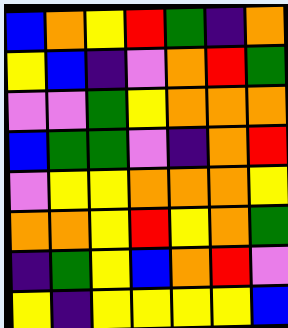[["blue", "orange", "yellow", "red", "green", "indigo", "orange"], ["yellow", "blue", "indigo", "violet", "orange", "red", "green"], ["violet", "violet", "green", "yellow", "orange", "orange", "orange"], ["blue", "green", "green", "violet", "indigo", "orange", "red"], ["violet", "yellow", "yellow", "orange", "orange", "orange", "yellow"], ["orange", "orange", "yellow", "red", "yellow", "orange", "green"], ["indigo", "green", "yellow", "blue", "orange", "red", "violet"], ["yellow", "indigo", "yellow", "yellow", "yellow", "yellow", "blue"]]